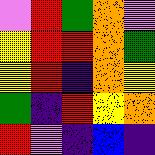[["violet", "red", "green", "orange", "violet"], ["yellow", "red", "red", "orange", "green"], ["yellow", "red", "indigo", "orange", "yellow"], ["green", "indigo", "red", "yellow", "orange"], ["red", "violet", "indigo", "blue", "indigo"]]